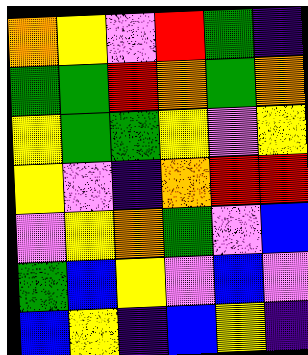[["orange", "yellow", "violet", "red", "green", "indigo"], ["green", "green", "red", "orange", "green", "orange"], ["yellow", "green", "green", "yellow", "violet", "yellow"], ["yellow", "violet", "indigo", "orange", "red", "red"], ["violet", "yellow", "orange", "green", "violet", "blue"], ["green", "blue", "yellow", "violet", "blue", "violet"], ["blue", "yellow", "indigo", "blue", "yellow", "indigo"]]